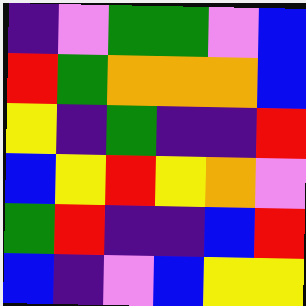[["indigo", "violet", "green", "green", "violet", "blue"], ["red", "green", "orange", "orange", "orange", "blue"], ["yellow", "indigo", "green", "indigo", "indigo", "red"], ["blue", "yellow", "red", "yellow", "orange", "violet"], ["green", "red", "indigo", "indigo", "blue", "red"], ["blue", "indigo", "violet", "blue", "yellow", "yellow"]]